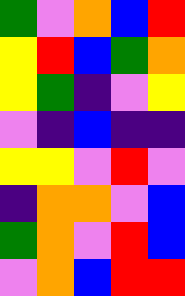[["green", "violet", "orange", "blue", "red"], ["yellow", "red", "blue", "green", "orange"], ["yellow", "green", "indigo", "violet", "yellow"], ["violet", "indigo", "blue", "indigo", "indigo"], ["yellow", "yellow", "violet", "red", "violet"], ["indigo", "orange", "orange", "violet", "blue"], ["green", "orange", "violet", "red", "blue"], ["violet", "orange", "blue", "red", "red"]]